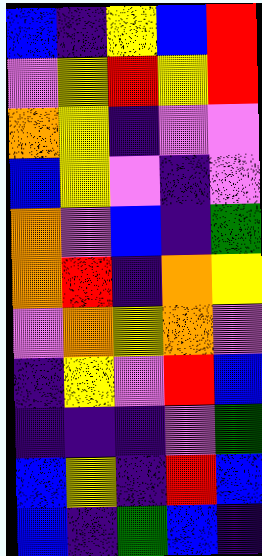[["blue", "indigo", "yellow", "blue", "red"], ["violet", "yellow", "red", "yellow", "red"], ["orange", "yellow", "indigo", "violet", "violet"], ["blue", "yellow", "violet", "indigo", "violet"], ["orange", "violet", "blue", "indigo", "green"], ["orange", "red", "indigo", "orange", "yellow"], ["violet", "orange", "yellow", "orange", "violet"], ["indigo", "yellow", "violet", "red", "blue"], ["indigo", "indigo", "indigo", "violet", "green"], ["blue", "yellow", "indigo", "red", "blue"], ["blue", "indigo", "green", "blue", "indigo"]]